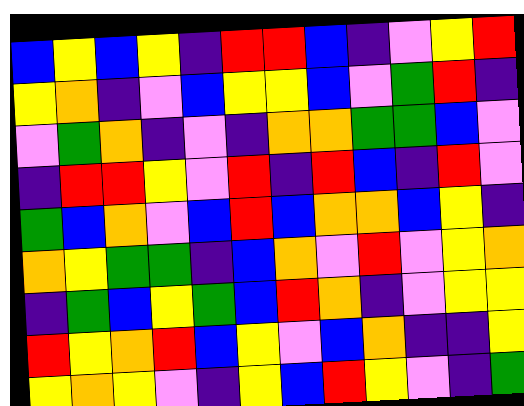[["blue", "yellow", "blue", "yellow", "indigo", "red", "red", "blue", "indigo", "violet", "yellow", "red"], ["yellow", "orange", "indigo", "violet", "blue", "yellow", "yellow", "blue", "violet", "green", "red", "indigo"], ["violet", "green", "orange", "indigo", "violet", "indigo", "orange", "orange", "green", "green", "blue", "violet"], ["indigo", "red", "red", "yellow", "violet", "red", "indigo", "red", "blue", "indigo", "red", "violet"], ["green", "blue", "orange", "violet", "blue", "red", "blue", "orange", "orange", "blue", "yellow", "indigo"], ["orange", "yellow", "green", "green", "indigo", "blue", "orange", "violet", "red", "violet", "yellow", "orange"], ["indigo", "green", "blue", "yellow", "green", "blue", "red", "orange", "indigo", "violet", "yellow", "yellow"], ["red", "yellow", "orange", "red", "blue", "yellow", "violet", "blue", "orange", "indigo", "indigo", "yellow"], ["yellow", "orange", "yellow", "violet", "indigo", "yellow", "blue", "red", "yellow", "violet", "indigo", "green"]]